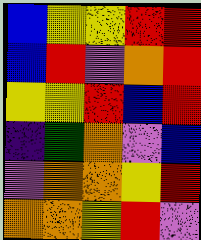[["blue", "yellow", "yellow", "red", "red"], ["blue", "red", "violet", "orange", "red"], ["yellow", "yellow", "red", "blue", "red"], ["indigo", "green", "orange", "violet", "blue"], ["violet", "orange", "orange", "yellow", "red"], ["orange", "orange", "yellow", "red", "violet"]]